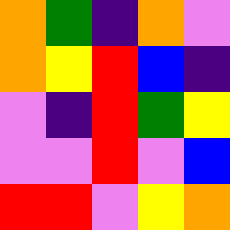[["orange", "green", "indigo", "orange", "violet"], ["orange", "yellow", "red", "blue", "indigo"], ["violet", "indigo", "red", "green", "yellow"], ["violet", "violet", "red", "violet", "blue"], ["red", "red", "violet", "yellow", "orange"]]